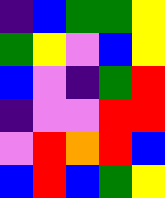[["indigo", "blue", "green", "green", "yellow"], ["green", "yellow", "violet", "blue", "yellow"], ["blue", "violet", "indigo", "green", "red"], ["indigo", "violet", "violet", "red", "red"], ["violet", "red", "orange", "red", "blue"], ["blue", "red", "blue", "green", "yellow"]]